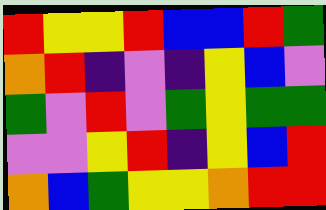[["red", "yellow", "yellow", "red", "blue", "blue", "red", "green"], ["orange", "red", "indigo", "violet", "indigo", "yellow", "blue", "violet"], ["green", "violet", "red", "violet", "green", "yellow", "green", "green"], ["violet", "violet", "yellow", "red", "indigo", "yellow", "blue", "red"], ["orange", "blue", "green", "yellow", "yellow", "orange", "red", "red"]]